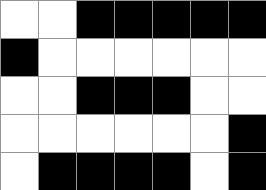[["white", "white", "black", "black", "black", "black", "black"], ["black", "white", "white", "white", "white", "white", "white"], ["white", "white", "black", "black", "black", "white", "white"], ["white", "white", "white", "white", "white", "white", "black"], ["white", "black", "black", "black", "black", "white", "black"]]